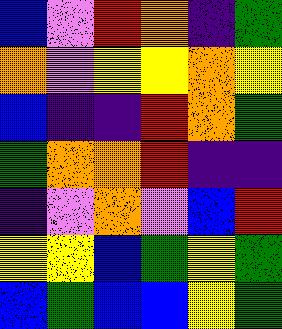[["blue", "violet", "red", "orange", "indigo", "green"], ["orange", "violet", "yellow", "yellow", "orange", "yellow"], ["blue", "indigo", "indigo", "red", "orange", "green"], ["green", "orange", "orange", "red", "indigo", "indigo"], ["indigo", "violet", "orange", "violet", "blue", "red"], ["yellow", "yellow", "blue", "green", "yellow", "green"], ["blue", "green", "blue", "blue", "yellow", "green"]]